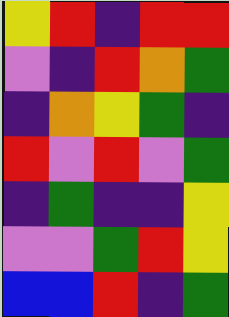[["yellow", "red", "indigo", "red", "red"], ["violet", "indigo", "red", "orange", "green"], ["indigo", "orange", "yellow", "green", "indigo"], ["red", "violet", "red", "violet", "green"], ["indigo", "green", "indigo", "indigo", "yellow"], ["violet", "violet", "green", "red", "yellow"], ["blue", "blue", "red", "indigo", "green"]]